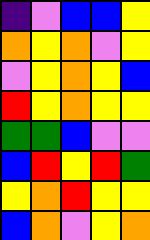[["indigo", "violet", "blue", "blue", "yellow"], ["orange", "yellow", "orange", "violet", "yellow"], ["violet", "yellow", "orange", "yellow", "blue"], ["red", "yellow", "orange", "yellow", "yellow"], ["green", "green", "blue", "violet", "violet"], ["blue", "red", "yellow", "red", "green"], ["yellow", "orange", "red", "yellow", "yellow"], ["blue", "orange", "violet", "yellow", "orange"]]